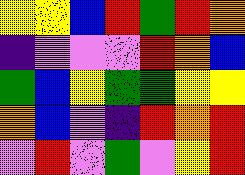[["yellow", "yellow", "blue", "red", "green", "red", "orange"], ["indigo", "violet", "violet", "violet", "red", "orange", "blue"], ["green", "blue", "yellow", "green", "green", "yellow", "yellow"], ["orange", "blue", "violet", "indigo", "red", "orange", "red"], ["violet", "red", "violet", "green", "violet", "yellow", "red"]]